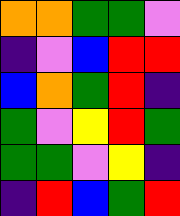[["orange", "orange", "green", "green", "violet"], ["indigo", "violet", "blue", "red", "red"], ["blue", "orange", "green", "red", "indigo"], ["green", "violet", "yellow", "red", "green"], ["green", "green", "violet", "yellow", "indigo"], ["indigo", "red", "blue", "green", "red"]]